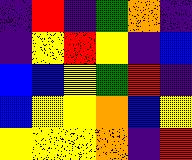[["indigo", "red", "indigo", "green", "orange", "indigo"], ["indigo", "yellow", "red", "yellow", "indigo", "blue"], ["blue", "blue", "yellow", "green", "red", "indigo"], ["blue", "yellow", "yellow", "orange", "blue", "yellow"], ["yellow", "yellow", "yellow", "orange", "indigo", "red"]]